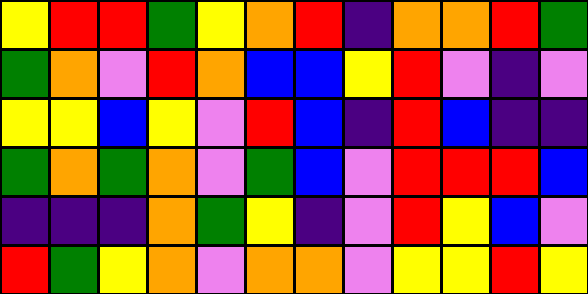[["yellow", "red", "red", "green", "yellow", "orange", "red", "indigo", "orange", "orange", "red", "green"], ["green", "orange", "violet", "red", "orange", "blue", "blue", "yellow", "red", "violet", "indigo", "violet"], ["yellow", "yellow", "blue", "yellow", "violet", "red", "blue", "indigo", "red", "blue", "indigo", "indigo"], ["green", "orange", "green", "orange", "violet", "green", "blue", "violet", "red", "red", "red", "blue"], ["indigo", "indigo", "indigo", "orange", "green", "yellow", "indigo", "violet", "red", "yellow", "blue", "violet"], ["red", "green", "yellow", "orange", "violet", "orange", "orange", "violet", "yellow", "yellow", "red", "yellow"]]